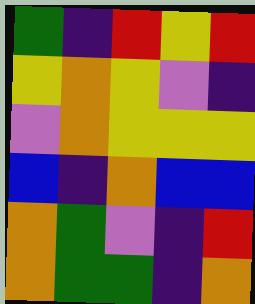[["green", "indigo", "red", "yellow", "red"], ["yellow", "orange", "yellow", "violet", "indigo"], ["violet", "orange", "yellow", "yellow", "yellow"], ["blue", "indigo", "orange", "blue", "blue"], ["orange", "green", "violet", "indigo", "red"], ["orange", "green", "green", "indigo", "orange"]]